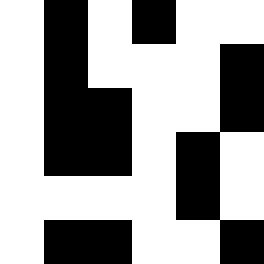[["white", "black", "white", "black", "white", "white"], ["white", "black", "white", "white", "white", "black"], ["white", "black", "black", "white", "white", "black"], ["white", "black", "black", "white", "black", "white"], ["white", "white", "white", "white", "black", "white"], ["white", "black", "black", "white", "white", "black"]]